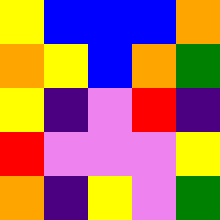[["yellow", "blue", "blue", "blue", "orange"], ["orange", "yellow", "blue", "orange", "green"], ["yellow", "indigo", "violet", "red", "indigo"], ["red", "violet", "violet", "violet", "yellow"], ["orange", "indigo", "yellow", "violet", "green"]]